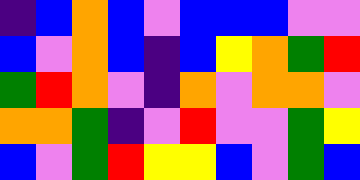[["indigo", "blue", "orange", "blue", "violet", "blue", "blue", "blue", "violet", "violet"], ["blue", "violet", "orange", "blue", "indigo", "blue", "yellow", "orange", "green", "red"], ["green", "red", "orange", "violet", "indigo", "orange", "violet", "orange", "orange", "violet"], ["orange", "orange", "green", "indigo", "violet", "red", "violet", "violet", "green", "yellow"], ["blue", "violet", "green", "red", "yellow", "yellow", "blue", "violet", "green", "blue"]]